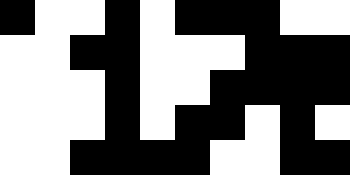[["black", "white", "white", "black", "white", "black", "black", "black", "white", "white"], ["white", "white", "black", "black", "white", "white", "white", "black", "black", "black"], ["white", "white", "white", "black", "white", "white", "black", "black", "black", "black"], ["white", "white", "white", "black", "white", "black", "black", "white", "black", "white"], ["white", "white", "black", "black", "black", "black", "white", "white", "black", "black"]]